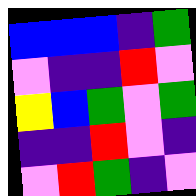[["blue", "blue", "blue", "indigo", "green"], ["violet", "indigo", "indigo", "red", "violet"], ["yellow", "blue", "green", "violet", "green"], ["indigo", "indigo", "red", "violet", "indigo"], ["violet", "red", "green", "indigo", "violet"]]